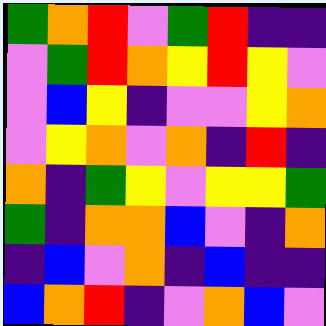[["green", "orange", "red", "violet", "green", "red", "indigo", "indigo"], ["violet", "green", "red", "orange", "yellow", "red", "yellow", "violet"], ["violet", "blue", "yellow", "indigo", "violet", "violet", "yellow", "orange"], ["violet", "yellow", "orange", "violet", "orange", "indigo", "red", "indigo"], ["orange", "indigo", "green", "yellow", "violet", "yellow", "yellow", "green"], ["green", "indigo", "orange", "orange", "blue", "violet", "indigo", "orange"], ["indigo", "blue", "violet", "orange", "indigo", "blue", "indigo", "indigo"], ["blue", "orange", "red", "indigo", "violet", "orange", "blue", "violet"]]